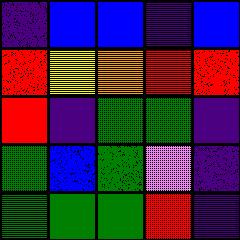[["indigo", "blue", "blue", "indigo", "blue"], ["red", "yellow", "orange", "red", "red"], ["red", "indigo", "green", "green", "indigo"], ["green", "blue", "green", "violet", "indigo"], ["green", "green", "green", "red", "indigo"]]